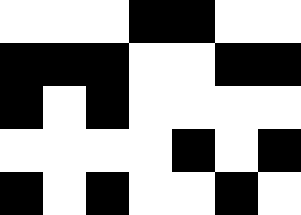[["white", "white", "white", "black", "black", "white", "white"], ["black", "black", "black", "white", "white", "black", "black"], ["black", "white", "black", "white", "white", "white", "white"], ["white", "white", "white", "white", "black", "white", "black"], ["black", "white", "black", "white", "white", "black", "white"]]